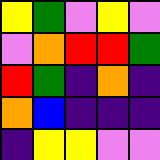[["yellow", "green", "violet", "yellow", "violet"], ["violet", "orange", "red", "red", "green"], ["red", "green", "indigo", "orange", "indigo"], ["orange", "blue", "indigo", "indigo", "indigo"], ["indigo", "yellow", "yellow", "violet", "violet"]]